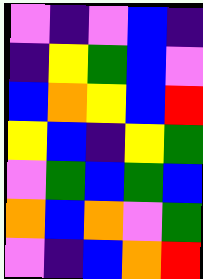[["violet", "indigo", "violet", "blue", "indigo"], ["indigo", "yellow", "green", "blue", "violet"], ["blue", "orange", "yellow", "blue", "red"], ["yellow", "blue", "indigo", "yellow", "green"], ["violet", "green", "blue", "green", "blue"], ["orange", "blue", "orange", "violet", "green"], ["violet", "indigo", "blue", "orange", "red"]]